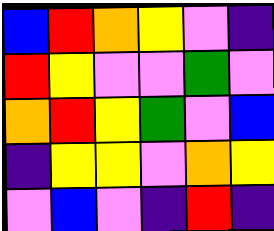[["blue", "red", "orange", "yellow", "violet", "indigo"], ["red", "yellow", "violet", "violet", "green", "violet"], ["orange", "red", "yellow", "green", "violet", "blue"], ["indigo", "yellow", "yellow", "violet", "orange", "yellow"], ["violet", "blue", "violet", "indigo", "red", "indigo"]]